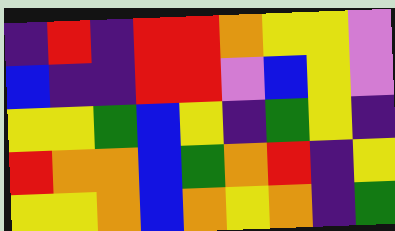[["indigo", "red", "indigo", "red", "red", "orange", "yellow", "yellow", "violet"], ["blue", "indigo", "indigo", "red", "red", "violet", "blue", "yellow", "violet"], ["yellow", "yellow", "green", "blue", "yellow", "indigo", "green", "yellow", "indigo"], ["red", "orange", "orange", "blue", "green", "orange", "red", "indigo", "yellow"], ["yellow", "yellow", "orange", "blue", "orange", "yellow", "orange", "indigo", "green"]]